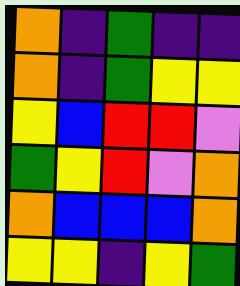[["orange", "indigo", "green", "indigo", "indigo"], ["orange", "indigo", "green", "yellow", "yellow"], ["yellow", "blue", "red", "red", "violet"], ["green", "yellow", "red", "violet", "orange"], ["orange", "blue", "blue", "blue", "orange"], ["yellow", "yellow", "indigo", "yellow", "green"]]